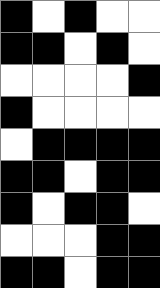[["black", "white", "black", "white", "white"], ["black", "black", "white", "black", "white"], ["white", "white", "white", "white", "black"], ["black", "white", "white", "white", "white"], ["white", "black", "black", "black", "black"], ["black", "black", "white", "black", "black"], ["black", "white", "black", "black", "white"], ["white", "white", "white", "black", "black"], ["black", "black", "white", "black", "black"]]